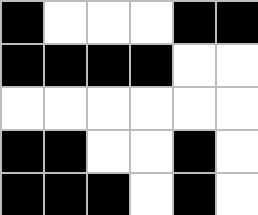[["black", "white", "white", "white", "black", "black"], ["black", "black", "black", "black", "white", "white"], ["white", "white", "white", "white", "white", "white"], ["black", "black", "white", "white", "black", "white"], ["black", "black", "black", "white", "black", "white"]]